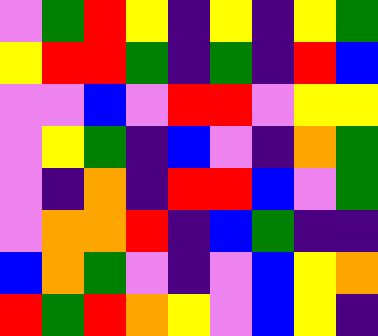[["violet", "green", "red", "yellow", "indigo", "yellow", "indigo", "yellow", "green"], ["yellow", "red", "red", "green", "indigo", "green", "indigo", "red", "blue"], ["violet", "violet", "blue", "violet", "red", "red", "violet", "yellow", "yellow"], ["violet", "yellow", "green", "indigo", "blue", "violet", "indigo", "orange", "green"], ["violet", "indigo", "orange", "indigo", "red", "red", "blue", "violet", "green"], ["violet", "orange", "orange", "red", "indigo", "blue", "green", "indigo", "indigo"], ["blue", "orange", "green", "violet", "indigo", "violet", "blue", "yellow", "orange"], ["red", "green", "red", "orange", "yellow", "violet", "blue", "yellow", "indigo"]]